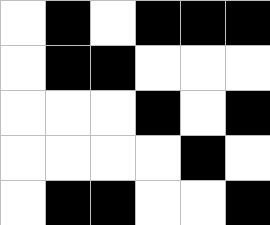[["white", "black", "white", "black", "black", "black"], ["white", "black", "black", "white", "white", "white"], ["white", "white", "white", "black", "white", "black"], ["white", "white", "white", "white", "black", "white"], ["white", "black", "black", "white", "white", "black"]]